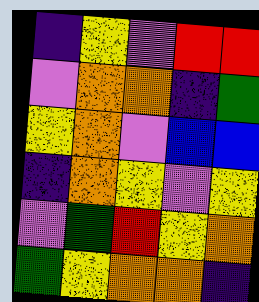[["indigo", "yellow", "violet", "red", "red"], ["violet", "orange", "orange", "indigo", "green"], ["yellow", "orange", "violet", "blue", "blue"], ["indigo", "orange", "yellow", "violet", "yellow"], ["violet", "green", "red", "yellow", "orange"], ["green", "yellow", "orange", "orange", "indigo"]]